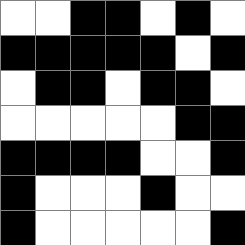[["white", "white", "black", "black", "white", "black", "white"], ["black", "black", "black", "black", "black", "white", "black"], ["white", "black", "black", "white", "black", "black", "white"], ["white", "white", "white", "white", "white", "black", "black"], ["black", "black", "black", "black", "white", "white", "black"], ["black", "white", "white", "white", "black", "white", "white"], ["black", "white", "white", "white", "white", "white", "black"]]